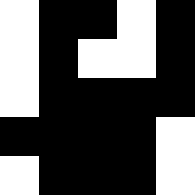[["white", "black", "black", "white", "black"], ["white", "black", "white", "white", "black"], ["white", "black", "black", "black", "black"], ["black", "black", "black", "black", "white"], ["white", "black", "black", "black", "white"]]